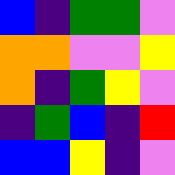[["blue", "indigo", "green", "green", "violet"], ["orange", "orange", "violet", "violet", "yellow"], ["orange", "indigo", "green", "yellow", "violet"], ["indigo", "green", "blue", "indigo", "red"], ["blue", "blue", "yellow", "indigo", "violet"]]